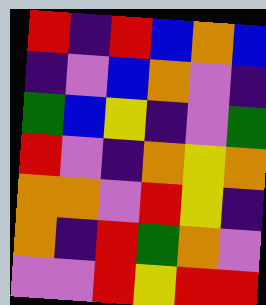[["red", "indigo", "red", "blue", "orange", "blue"], ["indigo", "violet", "blue", "orange", "violet", "indigo"], ["green", "blue", "yellow", "indigo", "violet", "green"], ["red", "violet", "indigo", "orange", "yellow", "orange"], ["orange", "orange", "violet", "red", "yellow", "indigo"], ["orange", "indigo", "red", "green", "orange", "violet"], ["violet", "violet", "red", "yellow", "red", "red"]]